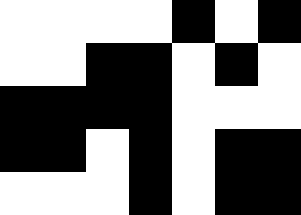[["white", "white", "white", "white", "black", "white", "black"], ["white", "white", "black", "black", "white", "black", "white"], ["black", "black", "black", "black", "white", "white", "white"], ["black", "black", "white", "black", "white", "black", "black"], ["white", "white", "white", "black", "white", "black", "black"]]